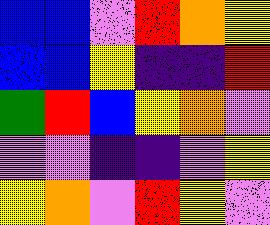[["blue", "blue", "violet", "red", "orange", "yellow"], ["blue", "blue", "yellow", "indigo", "indigo", "red"], ["green", "red", "blue", "yellow", "orange", "violet"], ["violet", "violet", "indigo", "indigo", "violet", "yellow"], ["yellow", "orange", "violet", "red", "yellow", "violet"]]